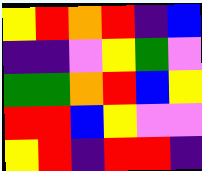[["yellow", "red", "orange", "red", "indigo", "blue"], ["indigo", "indigo", "violet", "yellow", "green", "violet"], ["green", "green", "orange", "red", "blue", "yellow"], ["red", "red", "blue", "yellow", "violet", "violet"], ["yellow", "red", "indigo", "red", "red", "indigo"]]